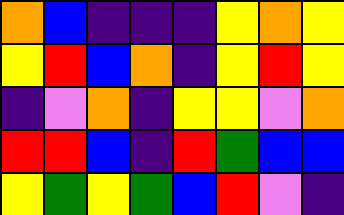[["orange", "blue", "indigo", "indigo", "indigo", "yellow", "orange", "yellow"], ["yellow", "red", "blue", "orange", "indigo", "yellow", "red", "yellow"], ["indigo", "violet", "orange", "indigo", "yellow", "yellow", "violet", "orange"], ["red", "red", "blue", "indigo", "red", "green", "blue", "blue"], ["yellow", "green", "yellow", "green", "blue", "red", "violet", "indigo"]]